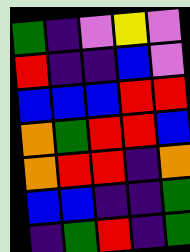[["green", "indigo", "violet", "yellow", "violet"], ["red", "indigo", "indigo", "blue", "violet"], ["blue", "blue", "blue", "red", "red"], ["orange", "green", "red", "red", "blue"], ["orange", "red", "red", "indigo", "orange"], ["blue", "blue", "indigo", "indigo", "green"], ["indigo", "green", "red", "indigo", "green"]]